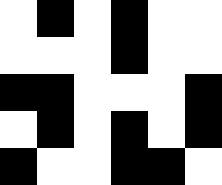[["white", "black", "white", "black", "white", "white"], ["white", "white", "white", "black", "white", "white"], ["black", "black", "white", "white", "white", "black"], ["white", "black", "white", "black", "white", "black"], ["black", "white", "white", "black", "black", "white"]]